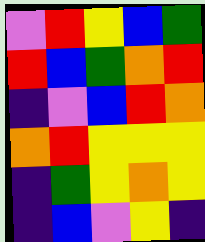[["violet", "red", "yellow", "blue", "green"], ["red", "blue", "green", "orange", "red"], ["indigo", "violet", "blue", "red", "orange"], ["orange", "red", "yellow", "yellow", "yellow"], ["indigo", "green", "yellow", "orange", "yellow"], ["indigo", "blue", "violet", "yellow", "indigo"]]